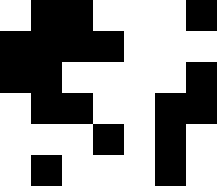[["white", "black", "black", "white", "white", "white", "black"], ["black", "black", "black", "black", "white", "white", "white"], ["black", "black", "white", "white", "white", "white", "black"], ["white", "black", "black", "white", "white", "black", "black"], ["white", "white", "white", "black", "white", "black", "white"], ["white", "black", "white", "white", "white", "black", "white"]]